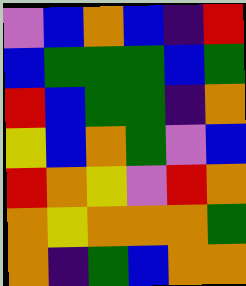[["violet", "blue", "orange", "blue", "indigo", "red"], ["blue", "green", "green", "green", "blue", "green"], ["red", "blue", "green", "green", "indigo", "orange"], ["yellow", "blue", "orange", "green", "violet", "blue"], ["red", "orange", "yellow", "violet", "red", "orange"], ["orange", "yellow", "orange", "orange", "orange", "green"], ["orange", "indigo", "green", "blue", "orange", "orange"]]